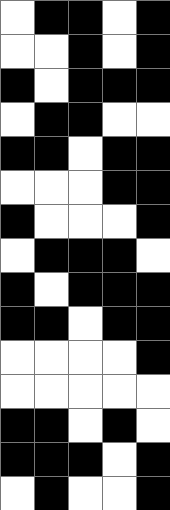[["white", "black", "black", "white", "black"], ["white", "white", "black", "white", "black"], ["black", "white", "black", "black", "black"], ["white", "black", "black", "white", "white"], ["black", "black", "white", "black", "black"], ["white", "white", "white", "black", "black"], ["black", "white", "white", "white", "black"], ["white", "black", "black", "black", "white"], ["black", "white", "black", "black", "black"], ["black", "black", "white", "black", "black"], ["white", "white", "white", "white", "black"], ["white", "white", "white", "white", "white"], ["black", "black", "white", "black", "white"], ["black", "black", "black", "white", "black"], ["white", "black", "white", "white", "black"]]